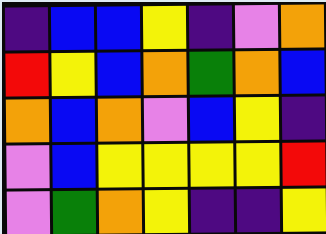[["indigo", "blue", "blue", "yellow", "indigo", "violet", "orange"], ["red", "yellow", "blue", "orange", "green", "orange", "blue"], ["orange", "blue", "orange", "violet", "blue", "yellow", "indigo"], ["violet", "blue", "yellow", "yellow", "yellow", "yellow", "red"], ["violet", "green", "orange", "yellow", "indigo", "indigo", "yellow"]]